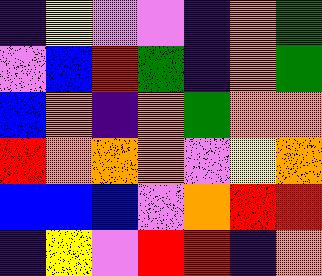[["indigo", "yellow", "violet", "violet", "indigo", "orange", "green"], ["violet", "blue", "red", "green", "indigo", "orange", "green"], ["blue", "orange", "indigo", "orange", "green", "orange", "orange"], ["red", "orange", "orange", "orange", "violet", "yellow", "orange"], ["blue", "blue", "blue", "violet", "orange", "red", "red"], ["indigo", "yellow", "violet", "red", "red", "indigo", "orange"]]